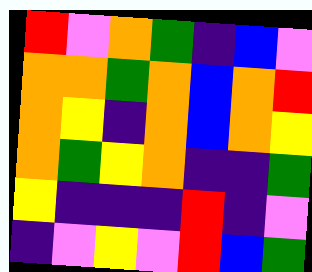[["red", "violet", "orange", "green", "indigo", "blue", "violet"], ["orange", "orange", "green", "orange", "blue", "orange", "red"], ["orange", "yellow", "indigo", "orange", "blue", "orange", "yellow"], ["orange", "green", "yellow", "orange", "indigo", "indigo", "green"], ["yellow", "indigo", "indigo", "indigo", "red", "indigo", "violet"], ["indigo", "violet", "yellow", "violet", "red", "blue", "green"]]